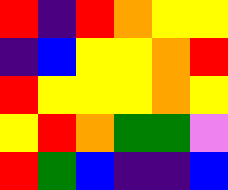[["red", "indigo", "red", "orange", "yellow", "yellow"], ["indigo", "blue", "yellow", "yellow", "orange", "red"], ["red", "yellow", "yellow", "yellow", "orange", "yellow"], ["yellow", "red", "orange", "green", "green", "violet"], ["red", "green", "blue", "indigo", "indigo", "blue"]]